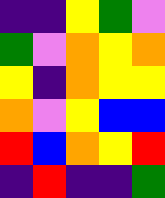[["indigo", "indigo", "yellow", "green", "violet"], ["green", "violet", "orange", "yellow", "orange"], ["yellow", "indigo", "orange", "yellow", "yellow"], ["orange", "violet", "yellow", "blue", "blue"], ["red", "blue", "orange", "yellow", "red"], ["indigo", "red", "indigo", "indigo", "green"]]